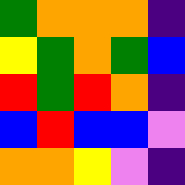[["green", "orange", "orange", "orange", "indigo"], ["yellow", "green", "orange", "green", "blue"], ["red", "green", "red", "orange", "indigo"], ["blue", "red", "blue", "blue", "violet"], ["orange", "orange", "yellow", "violet", "indigo"]]